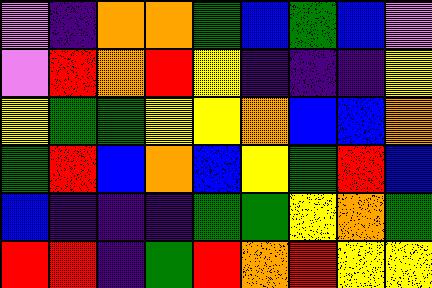[["violet", "indigo", "orange", "orange", "green", "blue", "green", "blue", "violet"], ["violet", "red", "orange", "red", "yellow", "indigo", "indigo", "indigo", "yellow"], ["yellow", "green", "green", "yellow", "yellow", "orange", "blue", "blue", "orange"], ["green", "red", "blue", "orange", "blue", "yellow", "green", "red", "blue"], ["blue", "indigo", "indigo", "indigo", "green", "green", "yellow", "orange", "green"], ["red", "red", "indigo", "green", "red", "orange", "red", "yellow", "yellow"]]